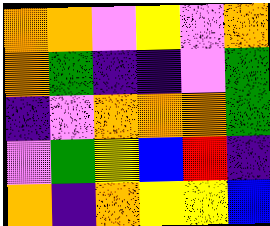[["orange", "orange", "violet", "yellow", "violet", "orange"], ["orange", "green", "indigo", "indigo", "violet", "green"], ["indigo", "violet", "orange", "orange", "orange", "green"], ["violet", "green", "yellow", "blue", "red", "indigo"], ["orange", "indigo", "orange", "yellow", "yellow", "blue"]]